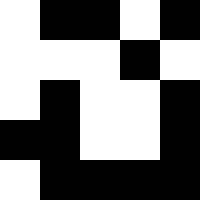[["white", "black", "black", "white", "black"], ["white", "white", "white", "black", "white"], ["white", "black", "white", "white", "black"], ["black", "black", "white", "white", "black"], ["white", "black", "black", "black", "black"]]